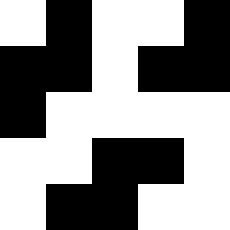[["white", "black", "white", "white", "black"], ["black", "black", "white", "black", "black"], ["black", "white", "white", "white", "white"], ["white", "white", "black", "black", "white"], ["white", "black", "black", "white", "white"]]